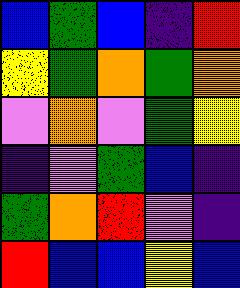[["blue", "green", "blue", "indigo", "red"], ["yellow", "green", "orange", "green", "orange"], ["violet", "orange", "violet", "green", "yellow"], ["indigo", "violet", "green", "blue", "indigo"], ["green", "orange", "red", "violet", "indigo"], ["red", "blue", "blue", "yellow", "blue"]]